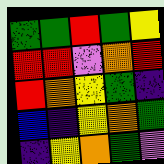[["green", "green", "red", "green", "yellow"], ["red", "red", "violet", "orange", "red"], ["red", "orange", "yellow", "green", "indigo"], ["blue", "indigo", "yellow", "orange", "green"], ["indigo", "yellow", "orange", "green", "violet"]]